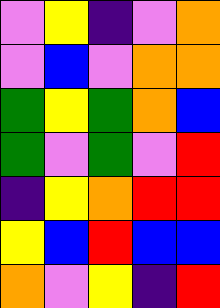[["violet", "yellow", "indigo", "violet", "orange"], ["violet", "blue", "violet", "orange", "orange"], ["green", "yellow", "green", "orange", "blue"], ["green", "violet", "green", "violet", "red"], ["indigo", "yellow", "orange", "red", "red"], ["yellow", "blue", "red", "blue", "blue"], ["orange", "violet", "yellow", "indigo", "red"]]